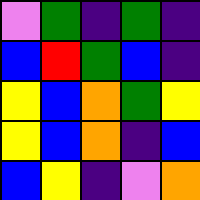[["violet", "green", "indigo", "green", "indigo"], ["blue", "red", "green", "blue", "indigo"], ["yellow", "blue", "orange", "green", "yellow"], ["yellow", "blue", "orange", "indigo", "blue"], ["blue", "yellow", "indigo", "violet", "orange"]]